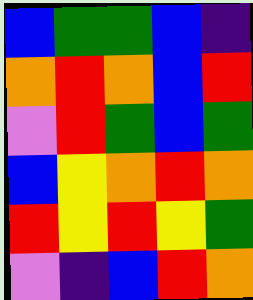[["blue", "green", "green", "blue", "indigo"], ["orange", "red", "orange", "blue", "red"], ["violet", "red", "green", "blue", "green"], ["blue", "yellow", "orange", "red", "orange"], ["red", "yellow", "red", "yellow", "green"], ["violet", "indigo", "blue", "red", "orange"]]